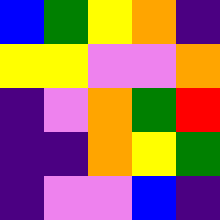[["blue", "green", "yellow", "orange", "indigo"], ["yellow", "yellow", "violet", "violet", "orange"], ["indigo", "violet", "orange", "green", "red"], ["indigo", "indigo", "orange", "yellow", "green"], ["indigo", "violet", "violet", "blue", "indigo"]]